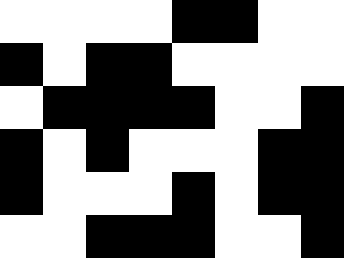[["white", "white", "white", "white", "black", "black", "white", "white"], ["black", "white", "black", "black", "white", "white", "white", "white"], ["white", "black", "black", "black", "black", "white", "white", "black"], ["black", "white", "black", "white", "white", "white", "black", "black"], ["black", "white", "white", "white", "black", "white", "black", "black"], ["white", "white", "black", "black", "black", "white", "white", "black"]]